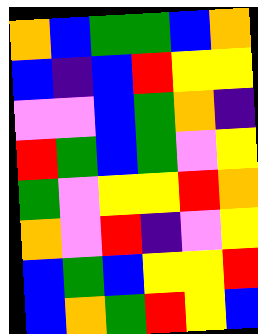[["orange", "blue", "green", "green", "blue", "orange"], ["blue", "indigo", "blue", "red", "yellow", "yellow"], ["violet", "violet", "blue", "green", "orange", "indigo"], ["red", "green", "blue", "green", "violet", "yellow"], ["green", "violet", "yellow", "yellow", "red", "orange"], ["orange", "violet", "red", "indigo", "violet", "yellow"], ["blue", "green", "blue", "yellow", "yellow", "red"], ["blue", "orange", "green", "red", "yellow", "blue"]]